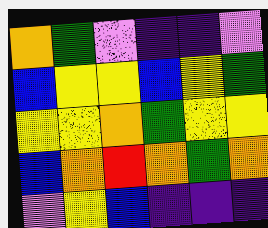[["orange", "green", "violet", "indigo", "indigo", "violet"], ["blue", "yellow", "yellow", "blue", "yellow", "green"], ["yellow", "yellow", "orange", "green", "yellow", "yellow"], ["blue", "orange", "red", "orange", "green", "orange"], ["violet", "yellow", "blue", "indigo", "indigo", "indigo"]]